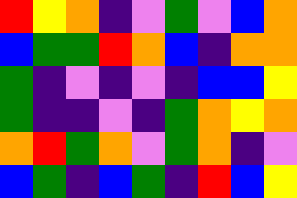[["red", "yellow", "orange", "indigo", "violet", "green", "violet", "blue", "orange"], ["blue", "green", "green", "red", "orange", "blue", "indigo", "orange", "orange"], ["green", "indigo", "violet", "indigo", "violet", "indigo", "blue", "blue", "yellow"], ["green", "indigo", "indigo", "violet", "indigo", "green", "orange", "yellow", "orange"], ["orange", "red", "green", "orange", "violet", "green", "orange", "indigo", "violet"], ["blue", "green", "indigo", "blue", "green", "indigo", "red", "blue", "yellow"]]